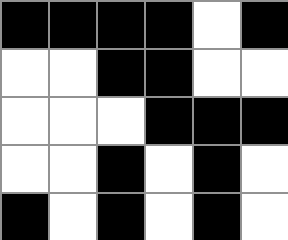[["black", "black", "black", "black", "white", "black"], ["white", "white", "black", "black", "white", "white"], ["white", "white", "white", "black", "black", "black"], ["white", "white", "black", "white", "black", "white"], ["black", "white", "black", "white", "black", "white"]]